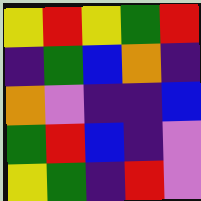[["yellow", "red", "yellow", "green", "red"], ["indigo", "green", "blue", "orange", "indigo"], ["orange", "violet", "indigo", "indigo", "blue"], ["green", "red", "blue", "indigo", "violet"], ["yellow", "green", "indigo", "red", "violet"]]